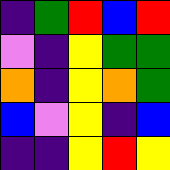[["indigo", "green", "red", "blue", "red"], ["violet", "indigo", "yellow", "green", "green"], ["orange", "indigo", "yellow", "orange", "green"], ["blue", "violet", "yellow", "indigo", "blue"], ["indigo", "indigo", "yellow", "red", "yellow"]]